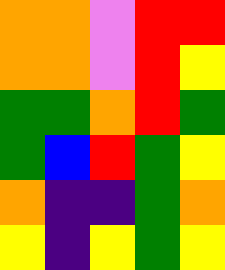[["orange", "orange", "violet", "red", "red"], ["orange", "orange", "violet", "red", "yellow"], ["green", "green", "orange", "red", "green"], ["green", "blue", "red", "green", "yellow"], ["orange", "indigo", "indigo", "green", "orange"], ["yellow", "indigo", "yellow", "green", "yellow"]]